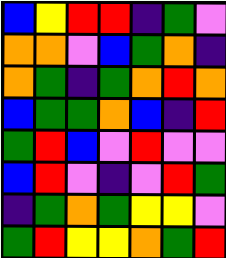[["blue", "yellow", "red", "red", "indigo", "green", "violet"], ["orange", "orange", "violet", "blue", "green", "orange", "indigo"], ["orange", "green", "indigo", "green", "orange", "red", "orange"], ["blue", "green", "green", "orange", "blue", "indigo", "red"], ["green", "red", "blue", "violet", "red", "violet", "violet"], ["blue", "red", "violet", "indigo", "violet", "red", "green"], ["indigo", "green", "orange", "green", "yellow", "yellow", "violet"], ["green", "red", "yellow", "yellow", "orange", "green", "red"]]